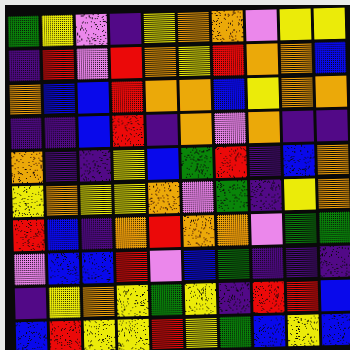[["green", "yellow", "violet", "indigo", "yellow", "orange", "orange", "violet", "yellow", "yellow"], ["indigo", "red", "violet", "red", "orange", "yellow", "red", "orange", "orange", "blue"], ["orange", "blue", "blue", "red", "orange", "orange", "blue", "yellow", "orange", "orange"], ["indigo", "indigo", "blue", "red", "indigo", "orange", "violet", "orange", "indigo", "indigo"], ["orange", "indigo", "indigo", "yellow", "blue", "green", "red", "indigo", "blue", "orange"], ["yellow", "orange", "yellow", "yellow", "orange", "violet", "green", "indigo", "yellow", "orange"], ["red", "blue", "indigo", "orange", "red", "orange", "orange", "violet", "green", "green"], ["violet", "blue", "blue", "red", "violet", "blue", "green", "indigo", "indigo", "indigo"], ["indigo", "yellow", "orange", "yellow", "green", "yellow", "indigo", "red", "red", "blue"], ["blue", "red", "yellow", "yellow", "red", "yellow", "green", "blue", "yellow", "blue"]]